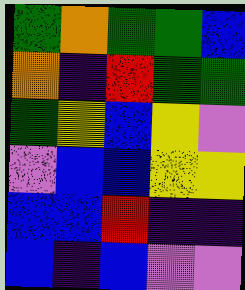[["green", "orange", "green", "green", "blue"], ["orange", "indigo", "red", "green", "green"], ["green", "yellow", "blue", "yellow", "violet"], ["violet", "blue", "blue", "yellow", "yellow"], ["blue", "blue", "red", "indigo", "indigo"], ["blue", "indigo", "blue", "violet", "violet"]]